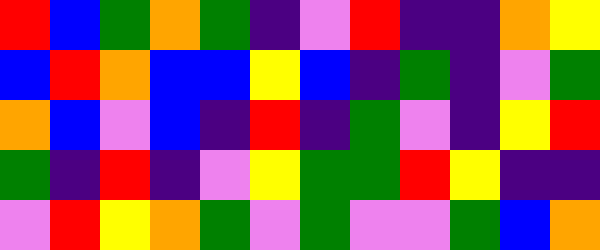[["red", "blue", "green", "orange", "green", "indigo", "violet", "red", "indigo", "indigo", "orange", "yellow"], ["blue", "red", "orange", "blue", "blue", "yellow", "blue", "indigo", "green", "indigo", "violet", "green"], ["orange", "blue", "violet", "blue", "indigo", "red", "indigo", "green", "violet", "indigo", "yellow", "red"], ["green", "indigo", "red", "indigo", "violet", "yellow", "green", "green", "red", "yellow", "indigo", "indigo"], ["violet", "red", "yellow", "orange", "green", "violet", "green", "violet", "violet", "green", "blue", "orange"]]